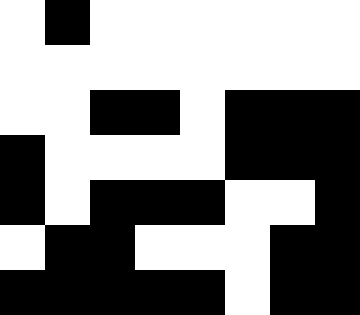[["white", "black", "white", "white", "white", "white", "white", "white"], ["white", "white", "white", "white", "white", "white", "white", "white"], ["white", "white", "black", "black", "white", "black", "black", "black"], ["black", "white", "white", "white", "white", "black", "black", "black"], ["black", "white", "black", "black", "black", "white", "white", "black"], ["white", "black", "black", "white", "white", "white", "black", "black"], ["black", "black", "black", "black", "black", "white", "black", "black"]]